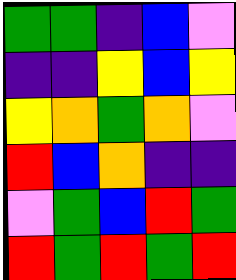[["green", "green", "indigo", "blue", "violet"], ["indigo", "indigo", "yellow", "blue", "yellow"], ["yellow", "orange", "green", "orange", "violet"], ["red", "blue", "orange", "indigo", "indigo"], ["violet", "green", "blue", "red", "green"], ["red", "green", "red", "green", "red"]]